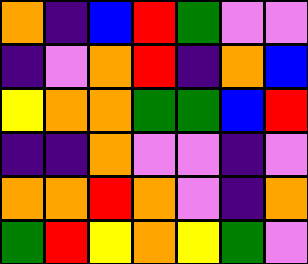[["orange", "indigo", "blue", "red", "green", "violet", "violet"], ["indigo", "violet", "orange", "red", "indigo", "orange", "blue"], ["yellow", "orange", "orange", "green", "green", "blue", "red"], ["indigo", "indigo", "orange", "violet", "violet", "indigo", "violet"], ["orange", "orange", "red", "orange", "violet", "indigo", "orange"], ["green", "red", "yellow", "orange", "yellow", "green", "violet"]]